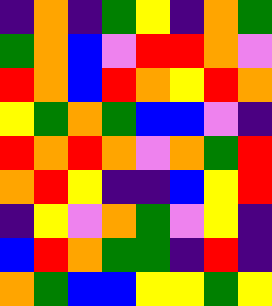[["indigo", "orange", "indigo", "green", "yellow", "indigo", "orange", "green"], ["green", "orange", "blue", "violet", "red", "red", "orange", "violet"], ["red", "orange", "blue", "red", "orange", "yellow", "red", "orange"], ["yellow", "green", "orange", "green", "blue", "blue", "violet", "indigo"], ["red", "orange", "red", "orange", "violet", "orange", "green", "red"], ["orange", "red", "yellow", "indigo", "indigo", "blue", "yellow", "red"], ["indigo", "yellow", "violet", "orange", "green", "violet", "yellow", "indigo"], ["blue", "red", "orange", "green", "green", "indigo", "red", "indigo"], ["orange", "green", "blue", "blue", "yellow", "yellow", "green", "yellow"]]